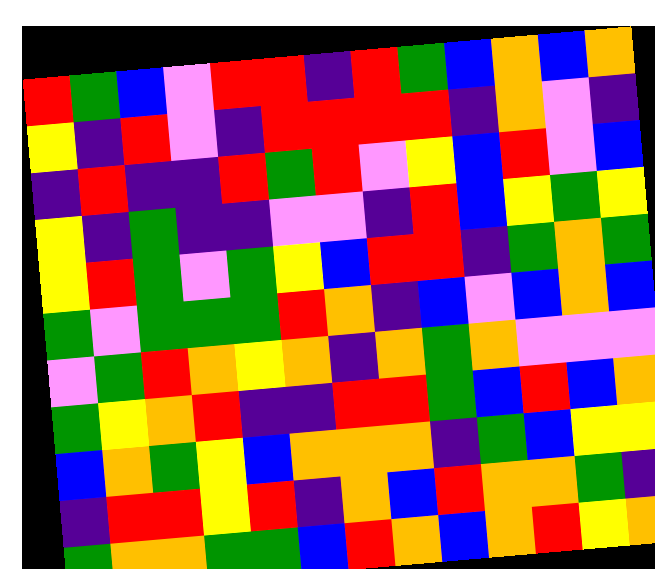[["red", "green", "blue", "violet", "red", "red", "indigo", "red", "green", "blue", "orange", "blue", "orange"], ["yellow", "indigo", "red", "violet", "indigo", "red", "red", "red", "red", "indigo", "orange", "violet", "indigo"], ["indigo", "red", "indigo", "indigo", "red", "green", "red", "violet", "yellow", "blue", "red", "violet", "blue"], ["yellow", "indigo", "green", "indigo", "indigo", "violet", "violet", "indigo", "red", "blue", "yellow", "green", "yellow"], ["yellow", "red", "green", "violet", "green", "yellow", "blue", "red", "red", "indigo", "green", "orange", "green"], ["green", "violet", "green", "green", "green", "red", "orange", "indigo", "blue", "violet", "blue", "orange", "blue"], ["violet", "green", "red", "orange", "yellow", "orange", "indigo", "orange", "green", "orange", "violet", "violet", "violet"], ["green", "yellow", "orange", "red", "indigo", "indigo", "red", "red", "green", "blue", "red", "blue", "orange"], ["blue", "orange", "green", "yellow", "blue", "orange", "orange", "orange", "indigo", "green", "blue", "yellow", "yellow"], ["indigo", "red", "red", "yellow", "red", "indigo", "orange", "blue", "red", "orange", "orange", "green", "indigo"], ["green", "orange", "orange", "green", "green", "blue", "red", "orange", "blue", "orange", "red", "yellow", "orange"]]